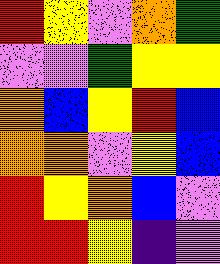[["red", "yellow", "violet", "orange", "green"], ["violet", "violet", "green", "yellow", "yellow"], ["orange", "blue", "yellow", "red", "blue"], ["orange", "orange", "violet", "yellow", "blue"], ["red", "yellow", "orange", "blue", "violet"], ["red", "red", "yellow", "indigo", "violet"]]